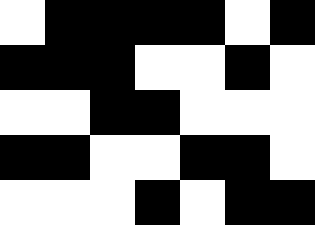[["white", "black", "black", "black", "black", "white", "black"], ["black", "black", "black", "white", "white", "black", "white"], ["white", "white", "black", "black", "white", "white", "white"], ["black", "black", "white", "white", "black", "black", "white"], ["white", "white", "white", "black", "white", "black", "black"]]